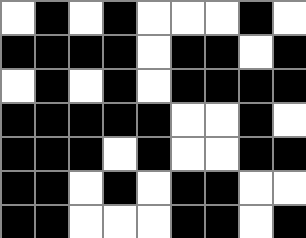[["white", "black", "white", "black", "white", "white", "white", "black", "white"], ["black", "black", "black", "black", "white", "black", "black", "white", "black"], ["white", "black", "white", "black", "white", "black", "black", "black", "black"], ["black", "black", "black", "black", "black", "white", "white", "black", "white"], ["black", "black", "black", "white", "black", "white", "white", "black", "black"], ["black", "black", "white", "black", "white", "black", "black", "white", "white"], ["black", "black", "white", "white", "white", "black", "black", "white", "black"]]